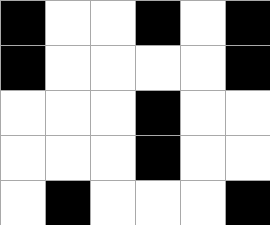[["black", "white", "white", "black", "white", "black"], ["black", "white", "white", "white", "white", "black"], ["white", "white", "white", "black", "white", "white"], ["white", "white", "white", "black", "white", "white"], ["white", "black", "white", "white", "white", "black"]]